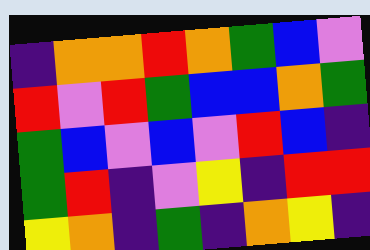[["indigo", "orange", "orange", "red", "orange", "green", "blue", "violet"], ["red", "violet", "red", "green", "blue", "blue", "orange", "green"], ["green", "blue", "violet", "blue", "violet", "red", "blue", "indigo"], ["green", "red", "indigo", "violet", "yellow", "indigo", "red", "red"], ["yellow", "orange", "indigo", "green", "indigo", "orange", "yellow", "indigo"]]